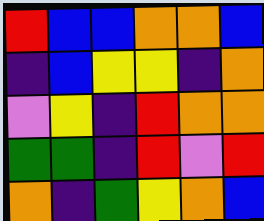[["red", "blue", "blue", "orange", "orange", "blue"], ["indigo", "blue", "yellow", "yellow", "indigo", "orange"], ["violet", "yellow", "indigo", "red", "orange", "orange"], ["green", "green", "indigo", "red", "violet", "red"], ["orange", "indigo", "green", "yellow", "orange", "blue"]]